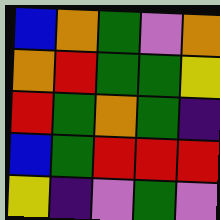[["blue", "orange", "green", "violet", "orange"], ["orange", "red", "green", "green", "yellow"], ["red", "green", "orange", "green", "indigo"], ["blue", "green", "red", "red", "red"], ["yellow", "indigo", "violet", "green", "violet"]]